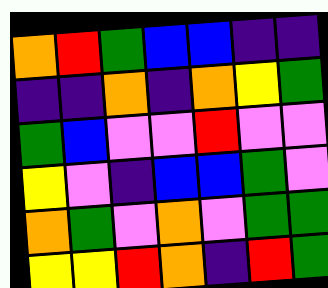[["orange", "red", "green", "blue", "blue", "indigo", "indigo"], ["indigo", "indigo", "orange", "indigo", "orange", "yellow", "green"], ["green", "blue", "violet", "violet", "red", "violet", "violet"], ["yellow", "violet", "indigo", "blue", "blue", "green", "violet"], ["orange", "green", "violet", "orange", "violet", "green", "green"], ["yellow", "yellow", "red", "orange", "indigo", "red", "green"]]